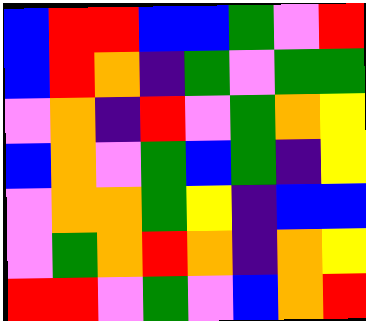[["blue", "red", "red", "blue", "blue", "green", "violet", "red"], ["blue", "red", "orange", "indigo", "green", "violet", "green", "green"], ["violet", "orange", "indigo", "red", "violet", "green", "orange", "yellow"], ["blue", "orange", "violet", "green", "blue", "green", "indigo", "yellow"], ["violet", "orange", "orange", "green", "yellow", "indigo", "blue", "blue"], ["violet", "green", "orange", "red", "orange", "indigo", "orange", "yellow"], ["red", "red", "violet", "green", "violet", "blue", "orange", "red"]]